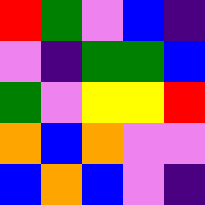[["red", "green", "violet", "blue", "indigo"], ["violet", "indigo", "green", "green", "blue"], ["green", "violet", "yellow", "yellow", "red"], ["orange", "blue", "orange", "violet", "violet"], ["blue", "orange", "blue", "violet", "indigo"]]